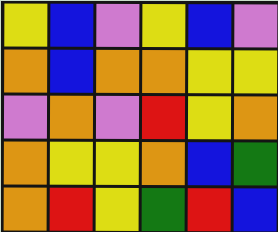[["yellow", "blue", "violet", "yellow", "blue", "violet"], ["orange", "blue", "orange", "orange", "yellow", "yellow"], ["violet", "orange", "violet", "red", "yellow", "orange"], ["orange", "yellow", "yellow", "orange", "blue", "green"], ["orange", "red", "yellow", "green", "red", "blue"]]